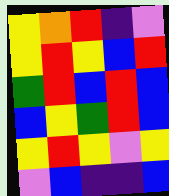[["yellow", "orange", "red", "indigo", "violet"], ["yellow", "red", "yellow", "blue", "red"], ["green", "red", "blue", "red", "blue"], ["blue", "yellow", "green", "red", "blue"], ["yellow", "red", "yellow", "violet", "yellow"], ["violet", "blue", "indigo", "indigo", "blue"]]